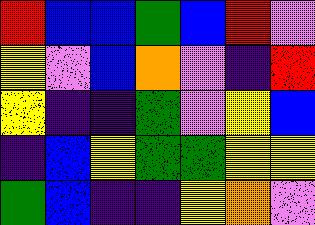[["red", "blue", "blue", "green", "blue", "red", "violet"], ["yellow", "violet", "blue", "orange", "violet", "indigo", "red"], ["yellow", "indigo", "indigo", "green", "violet", "yellow", "blue"], ["indigo", "blue", "yellow", "green", "green", "yellow", "yellow"], ["green", "blue", "indigo", "indigo", "yellow", "orange", "violet"]]